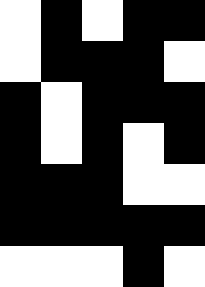[["white", "black", "white", "black", "black"], ["white", "black", "black", "black", "white"], ["black", "white", "black", "black", "black"], ["black", "white", "black", "white", "black"], ["black", "black", "black", "white", "white"], ["black", "black", "black", "black", "black"], ["white", "white", "white", "black", "white"]]